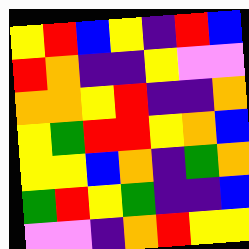[["yellow", "red", "blue", "yellow", "indigo", "red", "blue"], ["red", "orange", "indigo", "indigo", "yellow", "violet", "violet"], ["orange", "orange", "yellow", "red", "indigo", "indigo", "orange"], ["yellow", "green", "red", "red", "yellow", "orange", "blue"], ["yellow", "yellow", "blue", "orange", "indigo", "green", "orange"], ["green", "red", "yellow", "green", "indigo", "indigo", "blue"], ["violet", "violet", "indigo", "orange", "red", "yellow", "yellow"]]